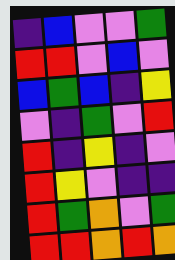[["indigo", "blue", "violet", "violet", "green"], ["red", "red", "violet", "blue", "violet"], ["blue", "green", "blue", "indigo", "yellow"], ["violet", "indigo", "green", "violet", "red"], ["red", "indigo", "yellow", "indigo", "violet"], ["red", "yellow", "violet", "indigo", "indigo"], ["red", "green", "orange", "violet", "green"], ["red", "red", "orange", "red", "orange"]]